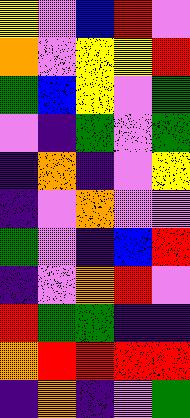[["yellow", "violet", "blue", "red", "violet"], ["orange", "violet", "yellow", "yellow", "red"], ["green", "blue", "yellow", "violet", "green"], ["violet", "indigo", "green", "violet", "green"], ["indigo", "orange", "indigo", "violet", "yellow"], ["indigo", "violet", "orange", "violet", "violet"], ["green", "violet", "indigo", "blue", "red"], ["indigo", "violet", "orange", "red", "violet"], ["red", "green", "green", "indigo", "indigo"], ["orange", "red", "red", "red", "red"], ["indigo", "orange", "indigo", "violet", "green"]]